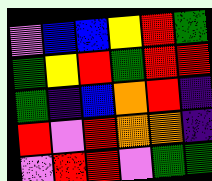[["violet", "blue", "blue", "yellow", "red", "green"], ["green", "yellow", "red", "green", "red", "red"], ["green", "indigo", "blue", "orange", "red", "indigo"], ["red", "violet", "red", "orange", "orange", "indigo"], ["violet", "red", "red", "violet", "green", "green"]]